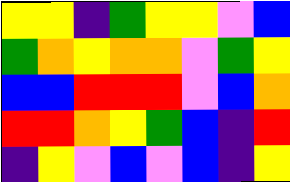[["yellow", "yellow", "indigo", "green", "yellow", "yellow", "violet", "blue"], ["green", "orange", "yellow", "orange", "orange", "violet", "green", "yellow"], ["blue", "blue", "red", "red", "red", "violet", "blue", "orange"], ["red", "red", "orange", "yellow", "green", "blue", "indigo", "red"], ["indigo", "yellow", "violet", "blue", "violet", "blue", "indigo", "yellow"]]